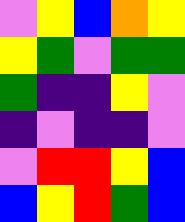[["violet", "yellow", "blue", "orange", "yellow"], ["yellow", "green", "violet", "green", "green"], ["green", "indigo", "indigo", "yellow", "violet"], ["indigo", "violet", "indigo", "indigo", "violet"], ["violet", "red", "red", "yellow", "blue"], ["blue", "yellow", "red", "green", "blue"]]